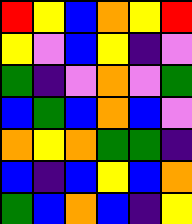[["red", "yellow", "blue", "orange", "yellow", "red"], ["yellow", "violet", "blue", "yellow", "indigo", "violet"], ["green", "indigo", "violet", "orange", "violet", "green"], ["blue", "green", "blue", "orange", "blue", "violet"], ["orange", "yellow", "orange", "green", "green", "indigo"], ["blue", "indigo", "blue", "yellow", "blue", "orange"], ["green", "blue", "orange", "blue", "indigo", "yellow"]]